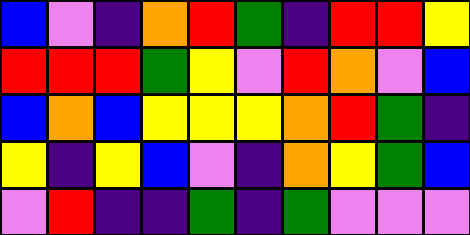[["blue", "violet", "indigo", "orange", "red", "green", "indigo", "red", "red", "yellow"], ["red", "red", "red", "green", "yellow", "violet", "red", "orange", "violet", "blue"], ["blue", "orange", "blue", "yellow", "yellow", "yellow", "orange", "red", "green", "indigo"], ["yellow", "indigo", "yellow", "blue", "violet", "indigo", "orange", "yellow", "green", "blue"], ["violet", "red", "indigo", "indigo", "green", "indigo", "green", "violet", "violet", "violet"]]